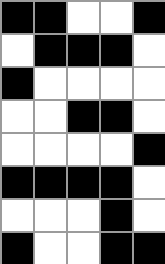[["black", "black", "white", "white", "black"], ["white", "black", "black", "black", "white"], ["black", "white", "white", "white", "white"], ["white", "white", "black", "black", "white"], ["white", "white", "white", "white", "black"], ["black", "black", "black", "black", "white"], ["white", "white", "white", "black", "white"], ["black", "white", "white", "black", "black"]]